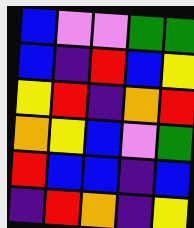[["blue", "violet", "violet", "green", "green"], ["blue", "indigo", "red", "blue", "yellow"], ["yellow", "red", "indigo", "orange", "red"], ["orange", "yellow", "blue", "violet", "green"], ["red", "blue", "blue", "indigo", "blue"], ["indigo", "red", "orange", "indigo", "yellow"]]